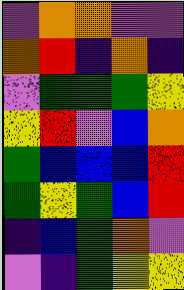[["violet", "orange", "orange", "violet", "violet"], ["orange", "red", "indigo", "orange", "indigo"], ["violet", "green", "green", "green", "yellow"], ["yellow", "red", "violet", "blue", "orange"], ["green", "blue", "blue", "blue", "red"], ["green", "yellow", "green", "blue", "red"], ["indigo", "blue", "green", "orange", "violet"], ["violet", "indigo", "green", "yellow", "yellow"]]